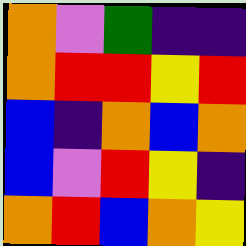[["orange", "violet", "green", "indigo", "indigo"], ["orange", "red", "red", "yellow", "red"], ["blue", "indigo", "orange", "blue", "orange"], ["blue", "violet", "red", "yellow", "indigo"], ["orange", "red", "blue", "orange", "yellow"]]